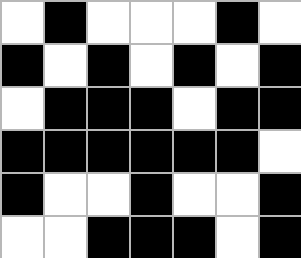[["white", "black", "white", "white", "white", "black", "white"], ["black", "white", "black", "white", "black", "white", "black"], ["white", "black", "black", "black", "white", "black", "black"], ["black", "black", "black", "black", "black", "black", "white"], ["black", "white", "white", "black", "white", "white", "black"], ["white", "white", "black", "black", "black", "white", "black"]]